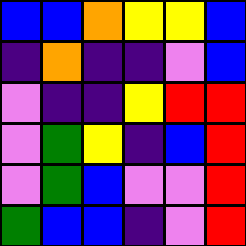[["blue", "blue", "orange", "yellow", "yellow", "blue"], ["indigo", "orange", "indigo", "indigo", "violet", "blue"], ["violet", "indigo", "indigo", "yellow", "red", "red"], ["violet", "green", "yellow", "indigo", "blue", "red"], ["violet", "green", "blue", "violet", "violet", "red"], ["green", "blue", "blue", "indigo", "violet", "red"]]